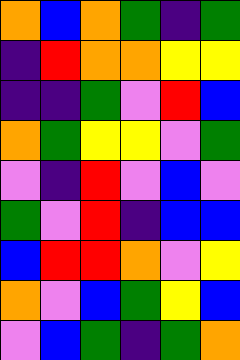[["orange", "blue", "orange", "green", "indigo", "green"], ["indigo", "red", "orange", "orange", "yellow", "yellow"], ["indigo", "indigo", "green", "violet", "red", "blue"], ["orange", "green", "yellow", "yellow", "violet", "green"], ["violet", "indigo", "red", "violet", "blue", "violet"], ["green", "violet", "red", "indigo", "blue", "blue"], ["blue", "red", "red", "orange", "violet", "yellow"], ["orange", "violet", "blue", "green", "yellow", "blue"], ["violet", "blue", "green", "indigo", "green", "orange"]]